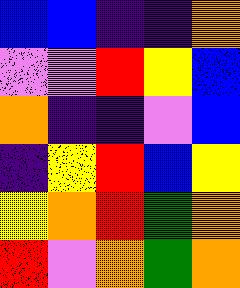[["blue", "blue", "indigo", "indigo", "orange"], ["violet", "violet", "red", "yellow", "blue"], ["orange", "indigo", "indigo", "violet", "blue"], ["indigo", "yellow", "red", "blue", "yellow"], ["yellow", "orange", "red", "green", "orange"], ["red", "violet", "orange", "green", "orange"]]